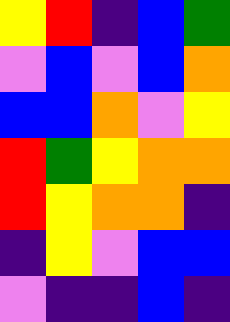[["yellow", "red", "indigo", "blue", "green"], ["violet", "blue", "violet", "blue", "orange"], ["blue", "blue", "orange", "violet", "yellow"], ["red", "green", "yellow", "orange", "orange"], ["red", "yellow", "orange", "orange", "indigo"], ["indigo", "yellow", "violet", "blue", "blue"], ["violet", "indigo", "indigo", "blue", "indigo"]]